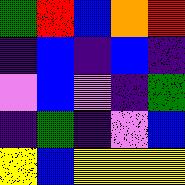[["green", "red", "blue", "orange", "red"], ["indigo", "blue", "indigo", "blue", "indigo"], ["violet", "blue", "violet", "indigo", "green"], ["indigo", "green", "indigo", "violet", "blue"], ["yellow", "blue", "yellow", "yellow", "yellow"]]